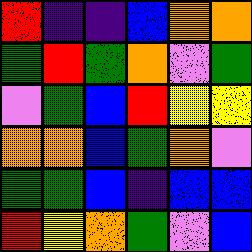[["red", "indigo", "indigo", "blue", "orange", "orange"], ["green", "red", "green", "orange", "violet", "green"], ["violet", "green", "blue", "red", "yellow", "yellow"], ["orange", "orange", "blue", "green", "orange", "violet"], ["green", "green", "blue", "indigo", "blue", "blue"], ["red", "yellow", "orange", "green", "violet", "blue"]]